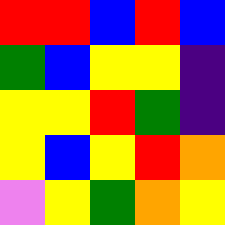[["red", "red", "blue", "red", "blue"], ["green", "blue", "yellow", "yellow", "indigo"], ["yellow", "yellow", "red", "green", "indigo"], ["yellow", "blue", "yellow", "red", "orange"], ["violet", "yellow", "green", "orange", "yellow"]]